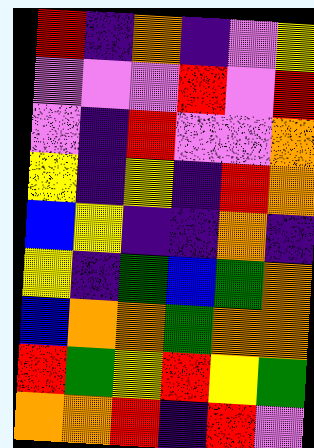[["red", "indigo", "orange", "indigo", "violet", "yellow"], ["violet", "violet", "violet", "red", "violet", "red"], ["violet", "indigo", "red", "violet", "violet", "orange"], ["yellow", "indigo", "yellow", "indigo", "red", "orange"], ["blue", "yellow", "indigo", "indigo", "orange", "indigo"], ["yellow", "indigo", "green", "blue", "green", "orange"], ["blue", "orange", "orange", "green", "orange", "orange"], ["red", "green", "yellow", "red", "yellow", "green"], ["orange", "orange", "red", "indigo", "red", "violet"]]